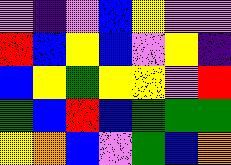[["violet", "indigo", "violet", "blue", "yellow", "violet", "violet"], ["red", "blue", "yellow", "blue", "violet", "yellow", "indigo"], ["blue", "yellow", "green", "yellow", "yellow", "violet", "red"], ["green", "blue", "red", "blue", "green", "green", "green"], ["yellow", "orange", "blue", "violet", "green", "blue", "orange"]]